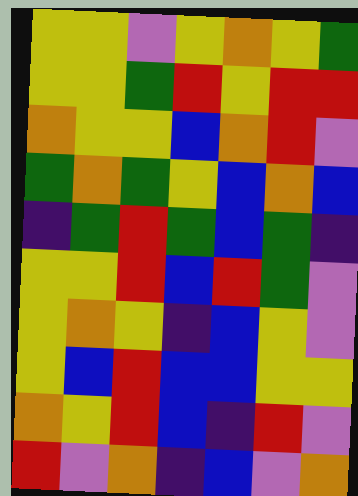[["yellow", "yellow", "violet", "yellow", "orange", "yellow", "green"], ["yellow", "yellow", "green", "red", "yellow", "red", "red"], ["orange", "yellow", "yellow", "blue", "orange", "red", "violet"], ["green", "orange", "green", "yellow", "blue", "orange", "blue"], ["indigo", "green", "red", "green", "blue", "green", "indigo"], ["yellow", "yellow", "red", "blue", "red", "green", "violet"], ["yellow", "orange", "yellow", "indigo", "blue", "yellow", "violet"], ["yellow", "blue", "red", "blue", "blue", "yellow", "yellow"], ["orange", "yellow", "red", "blue", "indigo", "red", "violet"], ["red", "violet", "orange", "indigo", "blue", "violet", "orange"]]